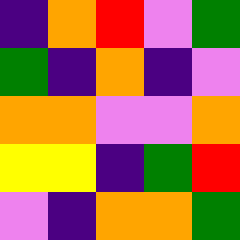[["indigo", "orange", "red", "violet", "green"], ["green", "indigo", "orange", "indigo", "violet"], ["orange", "orange", "violet", "violet", "orange"], ["yellow", "yellow", "indigo", "green", "red"], ["violet", "indigo", "orange", "orange", "green"]]